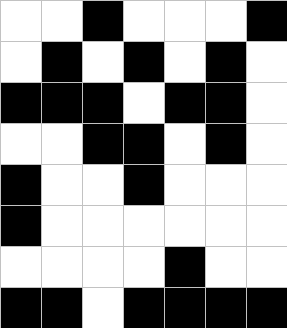[["white", "white", "black", "white", "white", "white", "black"], ["white", "black", "white", "black", "white", "black", "white"], ["black", "black", "black", "white", "black", "black", "white"], ["white", "white", "black", "black", "white", "black", "white"], ["black", "white", "white", "black", "white", "white", "white"], ["black", "white", "white", "white", "white", "white", "white"], ["white", "white", "white", "white", "black", "white", "white"], ["black", "black", "white", "black", "black", "black", "black"]]